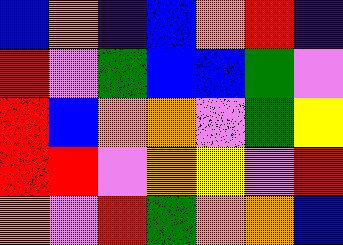[["blue", "orange", "indigo", "blue", "orange", "red", "indigo"], ["red", "violet", "green", "blue", "blue", "green", "violet"], ["red", "blue", "orange", "orange", "violet", "green", "yellow"], ["red", "red", "violet", "orange", "yellow", "violet", "red"], ["orange", "violet", "red", "green", "orange", "orange", "blue"]]